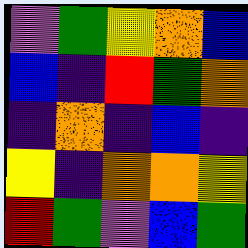[["violet", "green", "yellow", "orange", "blue"], ["blue", "indigo", "red", "green", "orange"], ["indigo", "orange", "indigo", "blue", "indigo"], ["yellow", "indigo", "orange", "orange", "yellow"], ["red", "green", "violet", "blue", "green"]]